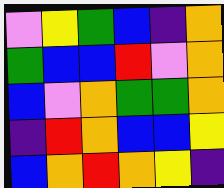[["violet", "yellow", "green", "blue", "indigo", "orange"], ["green", "blue", "blue", "red", "violet", "orange"], ["blue", "violet", "orange", "green", "green", "orange"], ["indigo", "red", "orange", "blue", "blue", "yellow"], ["blue", "orange", "red", "orange", "yellow", "indigo"]]